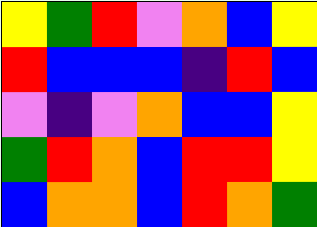[["yellow", "green", "red", "violet", "orange", "blue", "yellow"], ["red", "blue", "blue", "blue", "indigo", "red", "blue"], ["violet", "indigo", "violet", "orange", "blue", "blue", "yellow"], ["green", "red", "orange", "blue", "red", "red", "yellow"], ["blue", "orange", "orange", "blue", "red", "orange", "green"]]